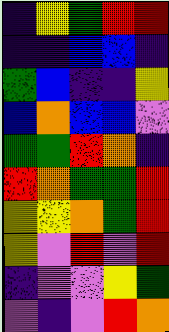[["indigo", "yellow", "green", "red", "red"], ["indigo", "indigo", "blue", "blue", "indigo"], ["green", "blue", "indigo", "indigo", "yellow"], ["blue", "orange", "blue", "blue", "violet"], ["green", "green", "red", "orange", "indigo"], ["red", "orange", "green", "green", "red"], ["yellow", "yellow", "orange", "green", "red"], ["yellow", "violet", "red", "violet", "red"], ["indigo", "violet", "violet", "yellow", "green"], ["violet", "indigo", "violet", "red", "orange"]]